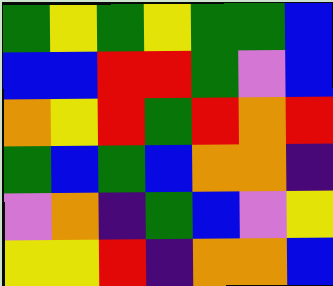[["green", "yellow", "green", "yellow", "green", "green", "blue"], ["blue", "blue", "red", "red", "green", "violet", "blue"], ["orange", "yellow", "red", "green", "red", "orange", "red"], ["green", "blue", "green", "blue", "orange", "orange", "indigo"], ["violet", "orange", "indigo", "green", "blue", "violet", "yellow"], ["yellow", "yellow", "red", "indigo", "orange", "orange", "blue"]]